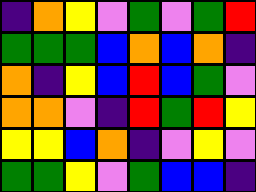[["indigo", "orange", "yellow", "violet", "green", "violet", "green", "red"], ["green", "green", "green", "blue", "orange", "blue", "orange", "indigo"], ["orange", "indigo", "yellow", "blue", "red", "blue", "green", "violet"], ["orange", "orange", "violet", "indigo", "red", "green", "red", "yellow"], ["yellow", "yellow", "blue", "orange", "indigo", "violet", "yellow", "violet"], ["green", "green", "yellow", "violet", "green", "blue", "blue", "indigo"]]